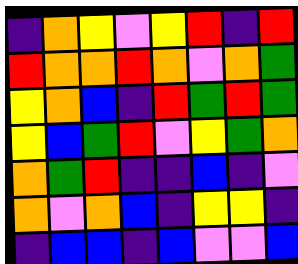[["indigo", "orange", "yellow", "violet", "yellow", "red", "indigo", "red"], ["red", "orange", "orange", "red", "orange", "violet", "orange", "green"], ["yellow", "orange", "blue", "indigo", "red", "green", "red", "green"], ["yellow", "blue", "green", "red", "violet", "yellow", "green", "orange"], ["orange", "green", "red", "indigo", "indigo", "blue", "indigo", "violet"], ["orange", "violet", "orange", "blue", "indigo", "yellow", "yellow", "indigo"], ["indigo", "blue", "blue", "indigo", "blue", "violet", "violet", "blue"]]